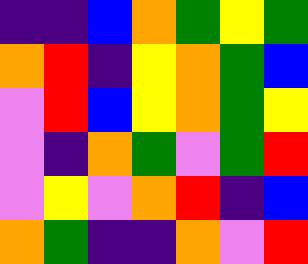[["indigo", "indigo", "blue", "orange", "green", "yellow", "green"], ["orange", "red", "indigo", "yellow", "orange", "green", "blue"], ["violet", "red", "blue", "yellow", "orange", "green", "yellow"], ["violet", "indigo", "orange", "green", "violet", "green", "red"], ["violet", "yellow", "violet", "orange", "red", "indigo", "blue"], ["orange", "green", "indigo", "indigo", "orange", "violet", "red"]]